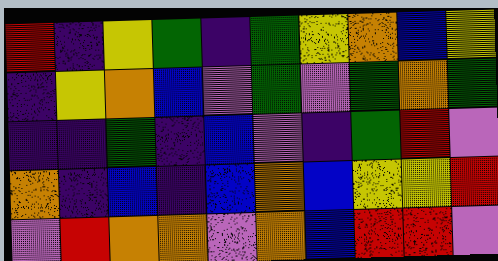[["red", "indigo", "yellow", "green", "indigo", "green", "yellow", "orange", "blue", "yellow"], ["indigo", "yellow", "orange", "blue", "violet", "green", "violet", "green", "orange", "green"], ["indigo", "indigo", "green", "indigo", "blue", "violet", "indigo", "green", "red", "violet"], ["orange", "indigo", "blue", "indigo", "blue", "orange", "blue", "yellow", "yellow", "red"], ["violet", "red", "orange", "orange", "violet", "orange", "blue", "red", "red", "violet"]]